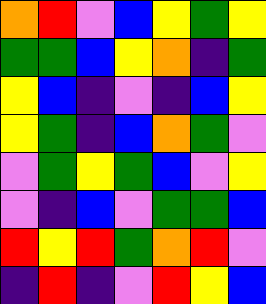[["orange", "red", "violet", "blue", "yellow", "green", "yellow"], ["green", "green", "blue", "yellow", "orange", "indigo", "green"], ["yellow", "blue", "indigo", "violet", "indigo", "blue", "yellow"], ["yellow", "green", "indigo", "blue", "orange", "green", "violet"], ["violet", "green", "yellow", "green", "blue", "violet", "yellow"], ["violet", "indigo", "blue", "violet", "green", "green", "blue"], ["red", "yellow", "red", "green", "orange", "red", "violet"], ["indigo", "red", "indigo", "violet", "red", "yellow", "blue"]]